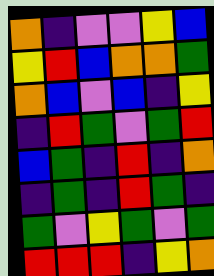[["orange", "indigo", "violet", "violet", "yellow", "blue"], ["yellow", "red", "blue", "orange", "orange", "green"], ["orange", "blue", "violet", "blue", "indigo", "yellow"], ["indigo", "red", "green", "violet", "green", "red"], ["blue", "green", "indigo", "red", "indigo", "orange"], ["indigo", "green", "indigo", "red", "green", "indigo"], ["green", "violet", "yellow", "green", "violet", "green"], ["red", "red", "red", "indigo", "yellow", "orange"]]